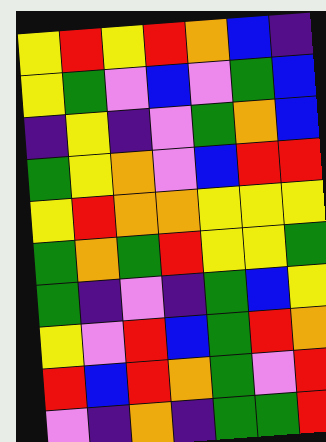[["yellow", "red", "yellow", "red", "orange", "blue", "indigo"], ["yellow", "green", "violet", "blue", "violet", "green", "blue"], ["indigo", "yellow", "indigo", "violet", "green", "orange", "blue"], ["green", "yellow", "orange", "violet", "blue", "red", "red"], ["yellow", "red", "orange", "orange", "yellow", "yellow", "yellow"], ["green", "orange", "green", "red", "yellow", "yellow", "green"], ["green", "indigo", "violet", "indigo", "green", "blue", "yellow"], ["yellow", "violet", "red", "blue", "green", "red", "orange"], ["red", "blue", "red", "orange", "green", "violet", "red"], ["violet", "indigo", "orange", "indigo", "green", "green", "red"]]